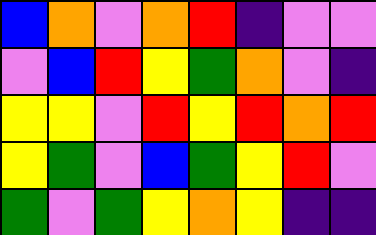[["blue", "orange", "violet", "orange", "red", "indigo", "violet", "violet"], ["violet", "blue", "red", "yellow", "green", "orange", "violet", "indigo"], ["yellow", "yellow", "violet", "red", "yellow", "red", "orange", "red"], ["yellow", "green", "violet", "blue", "green", "yellow", "red", "violet"], ["green", "violet", "green", "yellow", "orange", "yellow", "indigo", "indigo"]]